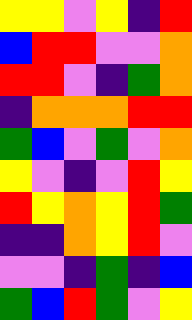[["yellow", "yellow", "violet", "yellow", "indigo", "red"], ["blue", "red", "red", "violet", "violet", "orange"], ["red", "red", "violet", "indigo", "green", "orange"], ["indigo", "orange", "orange", "orange", "red", "red"], ["green", "blue", "violet", "green", "violet", "orange"], ["yellow", "violet", "indigo", "violet", "red", "yellow"], ["red", "yellow", "orange", "yellow", "red", "green"], ["indigo", "indigo", "orange", "yellow", "red", "violet"], ["violet", "violet", "indigo", "green", "indigo", "blue"], ["green", "blue", "red", "green", "violet", "yellow"]]